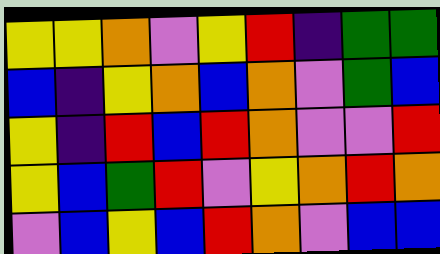[["yellow", "yellow", "orange", "violet", "yellow", "red", "indigo", "green", "green"], ["blue", "indigo", "yellow", "orange", "blue", "orange", "violet", "green", "blue"], ["yellow", "indigo", "red", "blue", "red", "orange", "violet", "violet", "red"], ["yellow", "blue", "green", "red", "violet", "yellow", "orange", "red", "orange"], ["violet", "blue", "yellow", "blue", "red", "orange", "violet", "blue", "blue"]]